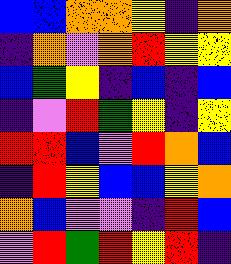[["blue", "blue", "orange", "orange", "yellow", "indigo", "orange"], ["indigo", "orange", "violet", "orange", "red", "yellow", "yellow"], ["blue", "green", "yellow", "indigo", "blue", "indigo", "blue"], ["indigo", "violet", "red", "green", "yellow", "indigo", "yellow"], ["red", "red", "blue", "violet", "red", "orange", "blue"], ["indigo", "red", "yellow", "blue", "blue", "yellow", "orange"], ["orange", "blue", "violet", "violet", "indigo", "red", "blue"], ["violet", "red", "green", "red", "yellow", "red", "indigo"]]